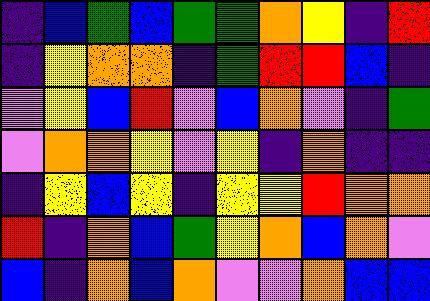[["indigo", "blue", "green", "blue", "green", "green", "orange", "yellow", "indigo", "red"], ["indigo", "yellow", "orange", "orange", "indigo", "green", "red", "red", "blue", "indigo"], ["violet", "yellow", "blue", "red", "violet", "blue", "orange", "violet", "indigo", "green"], ["violet", "orange", "orange", "yellow", "violet", "yellow", "indigo", "orange", "indigo", "indigo"], ["indigo", "yellow", "blue", "yellow", "indigo", "yellow", "yellow", "red", "orange", "orange"], ["red", "indigo", "orange", "blue", "green", "yellow", "orange", "blue", "orange", "violet"], ["blue", "indigo", "orange", "blue", "orange", "violet", "violet", "orange", "blue", "blue"]]